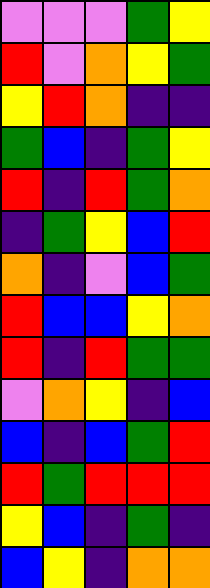[["violet", "violet", "violet", "green", "yellow"], ["red", "violet", "orange", "yellow", "green"], ["yellow", "red", "orange", "indigo", "indigo"], ["green", "blue", "indigo", "green", "yellow"], ["red", "indigo", "red", "green", "orange"], ["indigo", "green", "yellow", "blue", "red"], ["orange", "indigo", "violet", "blue", "green"], ["red", "blue", "blue", "yellow", "orange"], ["red", "indigo", "red", "green", "green"], ["violet", "orange", "yellow", "indigo", "blue"], ["blue", "indigo", "blue", "green", "red"], ["red", "green", "red", "red", "red"], ["yellow", "blue", "indigo", "green", "indigo"], ["blue", "yellow", "indigo", "orange", "orange"]]